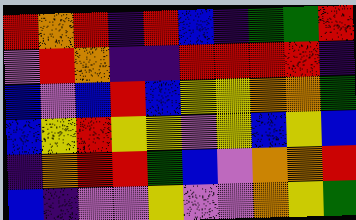[["red", "orange", "red", "indigo", "red", "blue", "indigo", "green", "green", "red"], ["violet", "red", "orange", "indigo", "indigo", "red", "red", "red", "red", "indigo"], ["blue", "violet", "blue", "red", "blue", "yellow", "yellow", "orange", "orange", "green"], ["blue", "yellow", "red", "yellow", "yellow", "violet", "yellow", "blue", "yellow", "blue"], ["indigo", "orange", "red", "red", "green", "blue", "violet", "orange", "orange", "red"], ["blue", "indigo", "violet", "violet", "yellow", "violet", "violet", "orange", "yellow", "green"]]